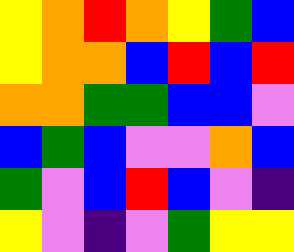[["yellow", "orange", "red", "orange", "yellow", "green", "blue"], ["yellow", "orange", "orange", "blue", "red", "blue", "red"], ["orange", "orange", "green", "green", "blue", "blue", "violet"], ["blue", "green", "blue", "violet", "violet", "orange", "blue"], ["green", "violet", "blue", "red", "blue", "violet", "indigo"], ["yellow", "violet", "indigo", "violet", "green", "yellow", "yellow"]]